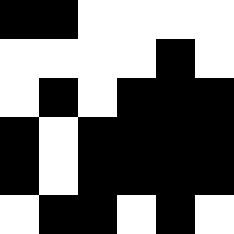[["black", "black", "white", "white", "white", "white"], ["white", "white", "white", "white", "black", "white"], ["white", "black", "white", "black", "black", "black"], ["black", "white", "black", "black", "black", "black"], ["black", "white", "black", "black", "black", "black"], ["white", "black", "black", "white", "black", "white"]]